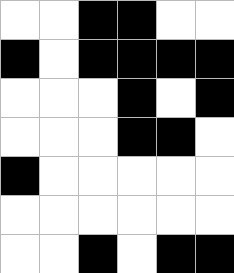[["white", "white", "black", "black", "white", "white"], ["black", "white", "black", "black", "black", "black"], ["white", "white", "white", "black", "white", "black"], ["white", "white", "white", "black", "black", "white"], ["black", "white", "white", "white", "white", "white"], ["white", "white", "white", "white", "white", "white"], ["white", "white", "black", "white", "black", "black"]]